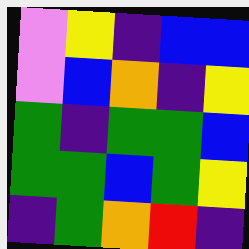[["violet", "yellow", "indigo", "blue", "blue"], ["violet", "blue", "orange", "indigo", "yellow"], ["green", "indigo", "green", "green", "blue"], ["green", "green", "blue", "green", "yellow"], ["indigo", "green", "orange", "red", "indigo"]]